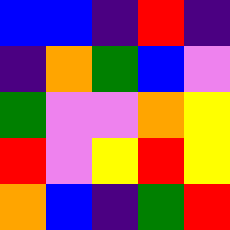[["blue", "blue", "indigo", "red", "indigo"], ["indigo", "orange", "green", "blue", "violet"], ["green", "violet", "violet", "orange", "yellow"], ["red", "violet", "yellow", "red", "yellow"], ["orange", "blue", "indigo", "green", "red"]]